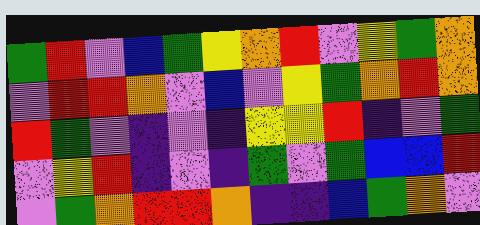[["green", "red", "violet", "blue", "green", "yellow", "orange", "red", "violet", "yellow", "green", "orange"], ["violet", "red", "red", "orange", "violet", "blue", "violet", "yellow", "green", "orange", "red", "orange"], ["red", "green", "violet", "indigo", "violet", "indigo", "yellow", "yellow", "red", "indigo", "violet", "green"], ["violet", "yellow", "red", "indigo", "violet", "indigo", "green", "violet", "green", "blue", "blue", "red"], ["violet", "green", "orange", "red", "red", "orange", "indigo", "indigo", "blue", "green", "orange", "violet"]]